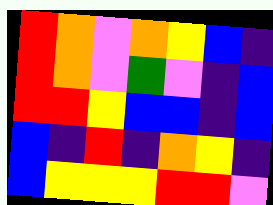[["red", "orange", "violet", "orange", "yellow", "blue", "indigo"], ["red", "orange", "violet", "green", "violet", "indigo", "blue"], ["red", "red", "yellow", "blue", "blue", "indigo", "blue"], ["blue", "indigo", "red", "indigo", "orange", "yellow", "indigo"], ["blue", "yellow", "yellow", "yellow", "red", "red", "violet"]]